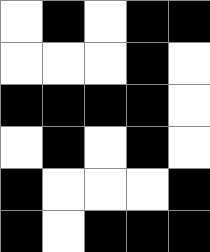[["white", "black", "white", "black", "black"], ["white", "white", "white", "black", "white"], ["black", "black", "black", "black", "white"], ["white", "black", "white", "black", "white"], ["black", "white", "white", "white", "black"], ["black", "white", "black", "black", "black"]]